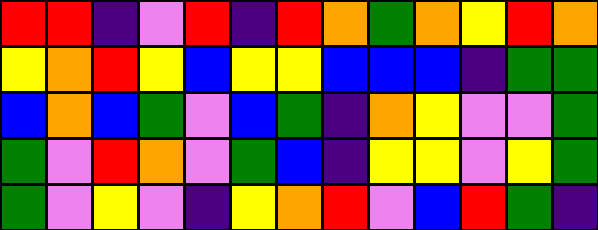[["red", "red", "indigo", "violet", "red", "indigo", "red", "orange", "green", "orange", "yellow", "red", "orange"], ["yellow", "orange", "red", "yellow", "blue", "yellow", "yellow", "blue", "blue", "blue", "indigo", "green", "green"], ["blue", "orange", "blue", "green", "violet", "blue", "green", "indigo", "orange", "yellow", "violet", "violet", "green"], ["green", "violet", "red", "orange", "violet", "green", "blue", "indigo", "yellow", "yellow", "violet", "yellow", "green"], ["green", "violet", "yellow", "violet", "indigo", "yellow", "orange", "red", "violet", "blue", "red", "green", "indigo"]]